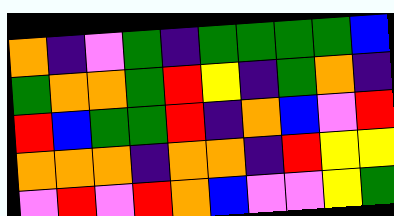[["orange", "indigo", "violet", "green", "indigo", "green", "green", "green", "green", "blue"], ["green", "orange", "orange", "green", "red", "yellow", "indigo", "green", "orange", "indigo"], ["red", "blue", "green", "green", "red", "indigo", "orange", "blue", "violet", "red"], ["orange", "orange", "orange", "indigo", "orange", "orange", "indigo", "red", "yellow", "yellow"], ["violet", "red", "violet", "red", "orange", "blue", "violet", "violet", "yellow", "green"]]